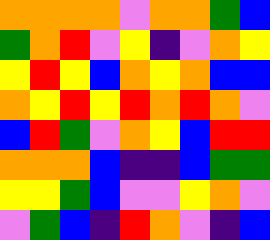[["orange", "orange", "orange", "orange", "violet", "orange", "orange", "green", "blue"], ["green", "orange", "red", "violet", "yellow", "indigo", "violet", "orange", "yellow"], ["yellow", "red", "yellow", "blue", "orange", "yellow", "orange", "blue", "blue"], ["orange", "yellow", "red", "yellow", "red", "orange", "red", "orange", "violet"], ["blue", "red", "green", "violet", "orange", "yellow", "blue", "red", "red"], ["orange", "orange", "orange", "blue", "indigo", "indigo", "blue", "green", "green"], ["yellow", "yellow", "green", "blue", "violet", "violet", "yellow", "orange", "violet"], ["violet", "green", "blue", "indigo", "red", "orange", "violet", "indigo", "blue"]]